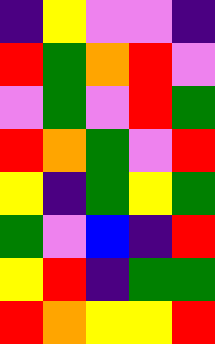[["indigo", "yellow", "violet", "violet", "indigo"], ["red", "green", "orange", "red", "violet"], ["violet", "green", "violet", "red", "green"], ["red", "orange", "green", "violet", "red"], ["yellow", "indigo", "green", "yellow", "green"], ["green", "violet", "blue", "indigo", "red"], ["yellow", "red", "indigo", "green", "green"], ["red", "orange", "yellow", "yellow", "red"]]